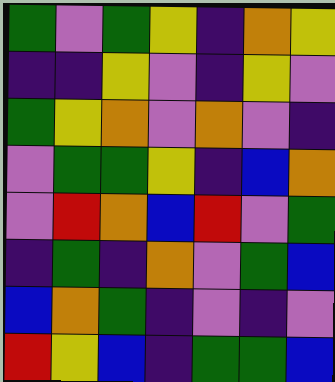[["green", "violet", "green", "yellow", "indigo", "orange", "yellow"], ["indigo", "indigo", "yellow", "violet", "indigo", "yellow", "violet"], ["green", "yellow", "orange", "violet", "orange", "violet", "indigo"], ["violet", "green", "green", "yellow", "indigo", "blue", "orange"], ["violet", "red", "orange", "blue", "red", "violet", "green"], ["indigo", "green", "indigo", "orange", "violet", "green", "blue"], ["blue", "orange", "green", "indigo", "violet", "indigo", "violet"], ["red", "yellow", "blue", "indigo", "green", "green", "blue"]]